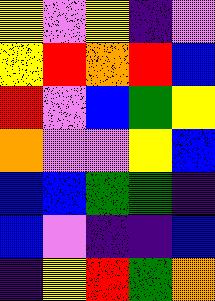[["yellow", "violet", "yellow", "indigo", "violet"], ["yellow", "red", "orange", "red", "blue"], ["red", "violet", "blue", "green", "yellow"], ["orange", "violet", "violet", "yellow", "blue"], ["blue", "blue", "green", "green", "indigo"], ["blue", "violet", "indigo", "indigo", "blue"], ["indigo", "yellow", "red", "green", "orange"]]